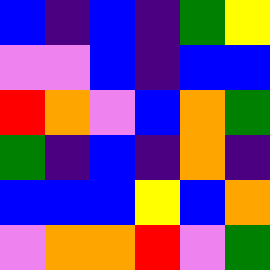[["blue", "indigo", "blue", "indigo", "green", "yellow"], ["violet", "violet", "blue", "indigo", "blue", "blue"], ["red", "orange", "violet", "blue", "orange", "green"], ["green", "indigo", "blue", "indigo", "orange", "indigo"], ["blue", "blue", "blue", "yellow", "blue", "orange"], ["violet", "orange", "orange", "red", "violet", "green"]]